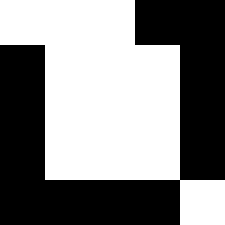[["white", "white", "white", "black", "black"], ["black", "white", "white", "white", "black"], ["black", "white", "white", "white", "black"], ["black", "white", "white", "white", "black"], ["black", "black", "black", "black", "white"]]